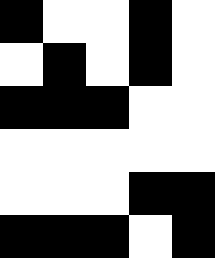[["black", "white", "white", "black", "white"], ["white", "black", "white", "black", "white"], ["black", "black", "black", "white", "white"], ["white", "white", "white", "white", "white"], ["white", "white", "white", "black", "black"], ["black", "black", "black", "white", "black"]]